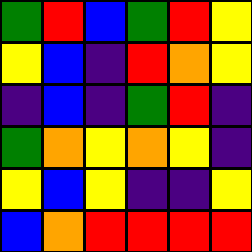[["green", "red", "blue", "green", "red", "yellow"], ["yellow", "blue", "indigo", "red", "orange", "yellow"], ["indigo", "blue", "indigo", "green", "red", "indigo"], ["green", "orange", "yellow", "orange", "yellow", "indigo"], ["yellow", "blue", "yellow", "indigo", "indigo", "yellow"], ["blue", "orange", "red", "red", "red", "red"]]